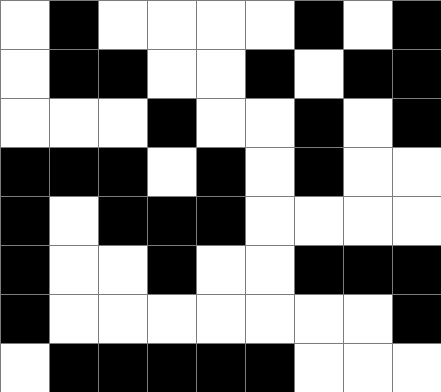[["white", "black", "white", "white", "white", "white", "black", "white", "black"], ["white", "black", "black", "white", "white", "black", "white", "black", "black"], ["white", "white", "white", "black", "white", "white", "black", "white", "black"], ["black", "black", "black", "white", "black", "white", "black", "white", "white"], ["black", "white", "black", "black", "black", "white", "white", "white", "white"], ["black", "white", "white", "black", "white", "white", "black", "black", "black"], ["black", "white", "white", "white", "white", "white", "white", "white", "black"], ["white", "black", "black", "black", "black", "black", "white", "white", "white"]]